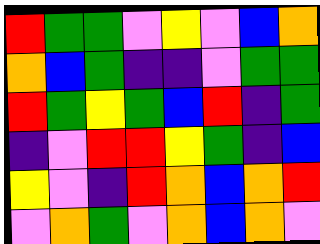[["red", "green", "green", "violet", "yellow", "violet", "blue", "orange"], ["orange", "blue", "green", "indigo", "indigo", "violet", "green", "green"], ["red", "green", "yellow", "green", "blue", "red", "indigo", "green"], ["indigo", "violet", "red", "red", "yellow", "green", "indigo", "blue"], ["yellow", "violet", "indigo", "red", "orange", "blue", "orange", "red"], ["violet", "orange", "green", "violet", "orange", "blue", "orange", "violet"]]